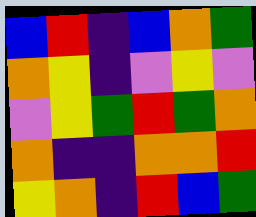[["blue", "red", "indigo", "blue", "orange", "green"], ["orange", "yellow", "indigo", "violet", "yellow", "violet"], ["violet", "yellow", "green", "red", "green", "orange"], ["orange", "indigo", "indigo", "orange", "orange", "red"], ["yellow", "orange", "indigo", "red", "blue", "green"]]